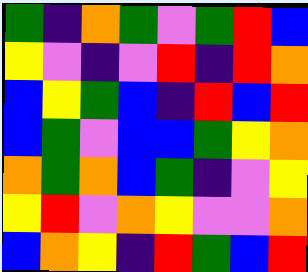[["green", "indigo", "orange", "green", "violet", "green", "red", "blue"], ["yellow", "violet", "indigo", "violet", "red", "indigo", "red", "orange"], ["blue", "yellow", "green", "blue", "indigo", "red", "blue", "red"], ["blue", "green", "violet", "blue", "blue", "green", "yellow", "orange"], ["orange", "green", "orange", "blue", "green", "indigo", "violet", "yellow"], ["yellow", "red", "violet", "orange", "yellow", "violet", "violet", "orange"], ["blue", "orange", "yellow", "indigo", "red", "green", "blue", "red"]]